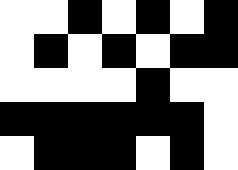[["white", "white", "black", "white", "black", "white", "black"], ["white", "black", "white", "black", "white", "black", "black"], ["white", "white", "white", "white", "black", "white", "white"], ["black", "black", "black", "black", "black", "black", "white"], ["white", "black", "black", "black", "white", "black", "white"]]